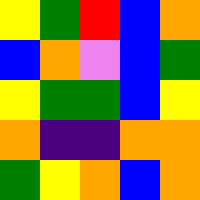[["yellow", "green", "red", "blue", "orange"], ["blue", "orange", "violet", "blue", "green"], ["yellow", "green", "green", "blue", "yellow"], ["orange", "indigo", "indigo", "orange", "orange"], ["green", "yellow", "orange", "blue", "orange"]]